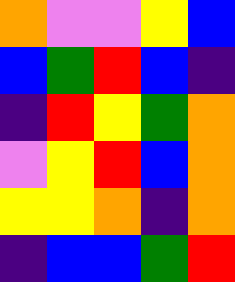[["orange", "violet", "violet", "yellow", "blue"], ["blue", "green", "red", "blue", "indigo"], ["indigo", "red", "yellow", "green", "orange"], ["violet", "yellow", "red", "blue", "orange"], ["yellow", "yellow", "orange", "indigo", "orange"], ["indigo", "blue", "blue", "green", "red"]]